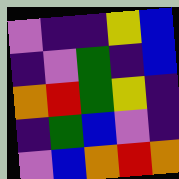[["violet", "indigo", "indigo", "yellow", "blue"], ["indigo", "violet", "green", "indigo", "blue"], ["orange", "red", "green", "yellow", "indigo"], ["indigo", "green", "blue", "violet", "indigo"], ["violet", "blue", "orange", "red", "orange"]]